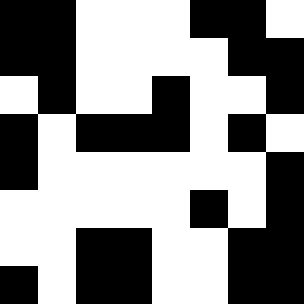[["black", "black", "white", "white", "white", "black", "black", "white"], ["black", "black", "white", "white", "white", "white", "black", "black"], ["white", "black", "white", "white", "black", "white", "white", "black"], ["black", "white", "black", "black", "black", "white", "black", "white"], ["black", "white", "white", "white", "white", "white", "white", "black"], ["white", "white", "white", "white", "white", "black", "white", "black"], ["white", "white", "black", "black", "white", "white", "black", "black"], ["black", "white", "black", "black", "white", "white", "black", "black"]]